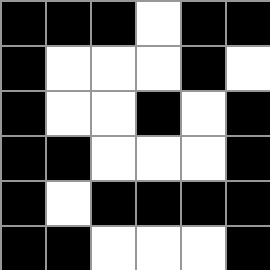[["black", "black", "black", "white", "black", "black"], ["black", "white", "white", "white", "black", "white"], ["black", "white", "white", "black", "white", "black"], ["black", "black", "white", "white", "white", "black"], ["black", "white", "black", "black", "black", "black"], ["black", "black", "white", "white", "white", "black"]]